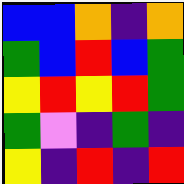[["blue", "blue", "orange", "indigo", "orange"], ["green", "blue", "red", "blue", "green"], ["yellow", "red", "yellow", "red", "green"], ["green", "violet", "indigo", "green", "indigo"], ["yellow", "indigo", "red", "indigo", "red"]]